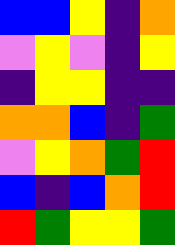[["blue", "blue", "yellow", "indigo", "orange"], ["violet", "yellow", "violet", "indigo", "yellow"], ["indigo", "yellow", "yellow", "indigo", "indigo"], ["orange", "orange", "blue", "indigo", "green"], ["violet", "yellow", "orange", "green", "red"], ["blue", "indigo", "blue", "orange", "red"], ["red", "green", "yellow", "yellow", "green"]]